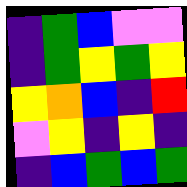[["indigo", "green", "blue", "violet", "violet"], ["indigo", "green", "yellow", "green", "yellow"], ["yellow", "orange", "blue", "indigo", "red"], ["violet", "yellow", "indigo", "yellow", "indigo"], ["indigo", "blue", "green", "blue", "green"]]